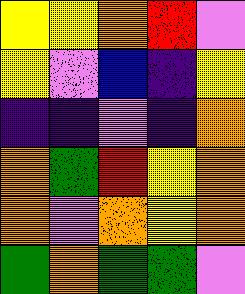[["yellow", "yellow", "orange", "red", "violet"], ["yellow", "violet", "blue", "indigo", "yellow"], ["indigo", "indigo", "violet", "indigo", "orange"], ["orange", "green", "red", "yellow", "orange"], ["orange", "violet", "orange", "yellow", "orange"], ["green", "orange", "green", "green", "violet"]]